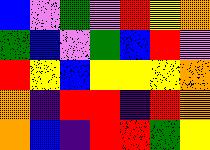[["blue", "violet", "green", "violet", "red", "yellow", "orange"], ["green", "blue", "violet", "green", "blue", "red", "violet"], ["red", "yellow", "blue", "yellow", "yellow", "yellow", "orange"], ["orange", "indigo", "red", "red", "indigo", "red", "orange"], ["orange", "blue", "indigo", "red", "red", "green", "yellow"]]